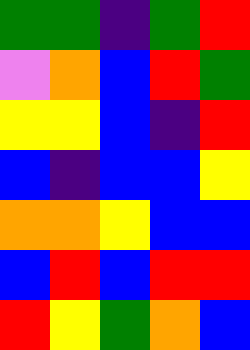[["green", "green", "indigo", "green", "red"], ["violet", "orange", "blue", "red", "green"], ["yellow", "yellow", "blue", "indigo", "red"], ["blue", "indigo", "blue", "blue", "yellow"], ["orange", "orange", "yellow", "blue", "blue"], ["blue", "red", "blue", "red", "red"], ["red", "yellow", "green", "orange", "blue"]]